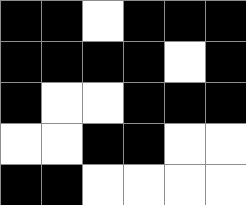[["black", "black", "white", "black", "black", "black"], ["black", "black", "black", "black", "white", "black"], ["black", "white", "white", "black", "black", "black"], ["white", "white", "black", "black", "white", "white"], ["black", "black", "white", "white", "white", "white"]]